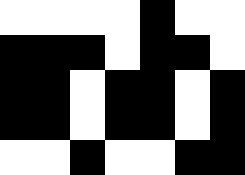[["white", "white", "white", "white", "black", "white", "white"], ["black", "black", "black", "white", "black", "black", "white"], ["black", "black", "white", "black", "black", "white", "black"], ["black", "black", "white", "black", "black", "white", "black"], ["white", "white", "black", "white", "white", "black", "black"]]